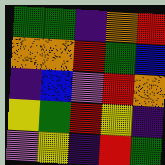[["green", "green", "indigo", "orange", "red"], ["orange", "orange", "red", "green", "blue"], ["indigo", "blue", "violet", "red", "orange"], ["yellow", "green", "red", "yellow", "indigo"], ["violet", "yellow", "indigo", "red", "green"]]